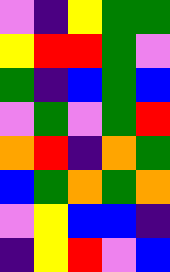[["violet", "indigo", "yellow", "green", "green"], ["yellow", "red", "red", "green", "violet"], ["green", "indigo", "blue", "green", "blue"], ["violet", "green", "violet", "green", "red"], ["orange", "red", "indigo", "orange", "green"], ["blue", "green", "orange", "green", "orange"], ["violet", "yellow", "blue", "blue", "indigo"], ["indigo", "yellow", "red", "violet", "blue"]]